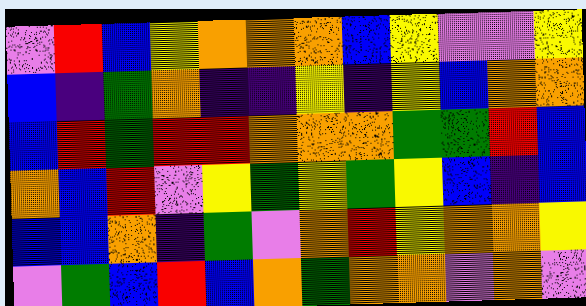[["violet", "red", "blue", "yellow", "orange", "orange", "orange", "blue", "yellow", "violet", "violet", "yellow"], ["blue", "indigo", "green", "orange", "indigo", "indigo", "yellow", "indigo", "yellow", "blue", "orange", "orange"], ["blue", "red", "green", "red", "red", "orange", "orange", "orange", "green", "green", "red", "blue"], ["orange", "blue", "red", "violet", "yellow", "green", "yellow", "green", "yellow", "blue", "indigo", "blue"], ["blue", "blue", "orange", "indigo", "green", "violet", "orange", "red", "yellow", "orange", "orange", "yellow"], ["violet", "green", "blue", "red", "blue", "orange", "green", "orange", "orange", "violet", "orange", "violet"]]